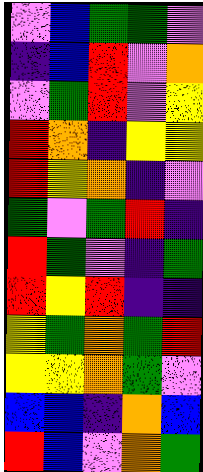[["violet", "blue", "green", "green", "violet"], ["indigo", "blue", "red", "violet", "orange"], ["violet", "green", "red", "violet", "yellow"], ["red", "orange", "indigo", "yellow", "yellow"], ["red", "yellow", "orange", "indigo", "violet"], ["green", "violet", "green", "red", "indigo"], ["red", "green", "violet", "indigo", "green"], ["red", "yellow", "red", "indigo", "indigo"], ["yellow", "green", "orange", "green", "red"], ["yellow", "yellow", "orange", "green", "violet"], ["blue", "blue", "indigo", "orange", "blue"], ["red", "blue", "violet", "orange", "green"]]